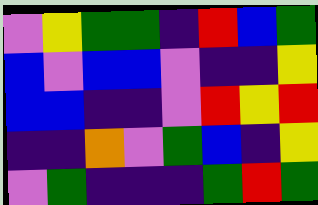[["violet", "yellow", "green", "green", "indigo", "red", "blue", "green"], ["blue", "violet", "blue", "blue", "violet", "indigo", "indigo", "yellow"], ["blue", "blue", "indigo", "indigo", "violet", "red", "yellow", "red"], ["indigo", "indigo", "orange", "violet", "green", "blue", "indigo", "yellow"], ["violet", "green", "indigo", "indigo", "indigo", "green", "red", "green"]]